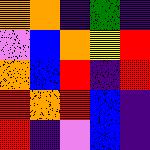[["orange", "orange", "indigo", "green", "indigo"], ["violet", "blue", "orange", "yellow", "red"], ["orange", "blue", "red", "indigo", "red"], ["red", "orange", "red", "blue", "indigo"], ["red", "indigo", "violet", "blue", "indigo"]]